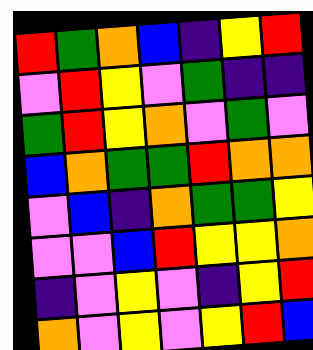[["red", "green", "orange", "blue", "indigo", "yellow", "red"], ["violet", "red", "yellow", "violet", "green", "indigo", "indigo"], ["green", "red", "yellow", "orange", "violet", "green", "violet"], ["blue", "orange", "green", "green", "red", "orange", "orange"], ["violet", "blue", "indigo", "orange", "green", "green", "yellow"], ["violet", "violet", "blue", "red", "yellow", "yellow", "orange"], ["indigo", "violet", "yellow", "violet", "indigo", "yellow", "red"], ["orange", "violet", "yellow", "violet", "yellow", "red", "blue"]]